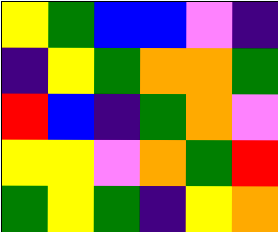[["yellow", "green", "blue", "blue", "violet", "indigo"], ["indigo", "yellow", "green", "orange", "orange", "green"], ["red", "blue", "indigo", "green", "orange", "violet"], ["yellow", "yellow", "violet", "orange", "green", "red"], ["green", "yellow", "green", "indigo", "yellow", "orange"]]